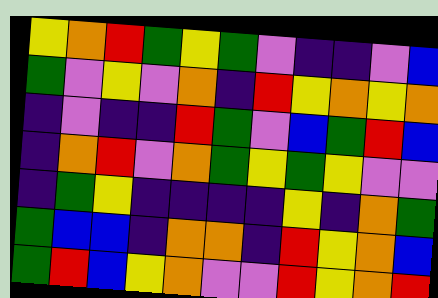[["yellow", "orange", "red", "green", "yellow", "green", "violet", "indigo", "indigo", "violet", "blue"], ["green", "violet", "yellow", "violet", "orange", "indigo", "red", "yellow", "orange", "yellow", "orange"], ["indigo", "violet", "indigo", "indigo", "red", "green", "violet", "blue", "green", "red", "blue"], ["indigo", "orange", "red", "violet", "orange", "green", "yellow", "green", "yellow", "violet", "violet"], ["indigo", "green", "yellow", "indigo", "indigo", "indigo", "indigo", "yellow", "indigo", "orange", "green"], ["green", "blue", "blue", "indigo", "orange", "orange", "indigo", "red", "yellow", "orange", "blue"], ["green", "red", "blue", "yellow", "orange", "violet", "violet", "red", "yellow", "orange", "red"]]